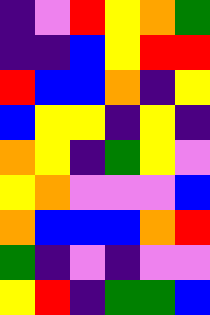[["indigo", "violet", "red", "yellow", "orange", "green"], ["indigo", "indigo", "blue", "yellow", "red", "red"], ["red", "blue", "blue", "orange", "indigo", "yellow"], ["blue", "yellow", "yellow", "indigo", "yellow", "indigo"], ["orange", "yellow", "indigo", "green", "yellow", "violet"], ["yellow", "orange", "violet", "violet", "violet", "blue"], ["orange", "blue", "blue", "blue", "orange", "red"], ["green", "indigo", "violet", "indigo", "violet", "violet"], ["yellow", "red", "indigo", "green", "green", "blue"]]